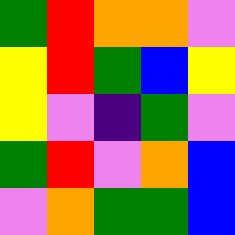[["green", "red", "orange", "orange", "violet"], ["yellow", "red", "green", "blue", "yellow"], ["yellow", "violet", "indigo", "green", "violet"], ["green", "red", "violet", "orange", "blue"], ["violet", "orange", "green", "green", "blue"]]